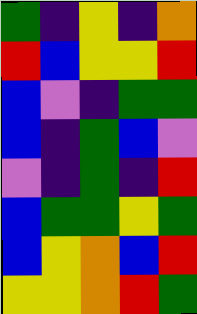[["green", "indigo", "yellow", "indigo", "orange"], ["red", "blue", "yellow", "yellow", "red"], ["blue", "violet", "indigo", "green", "green"], ["blue", "indigo", "green", "blue", "violet"], ["violet", "indigo", "green", "indigo", "red"], ["blue", "green", "green", "yellow", "green"], ["blue", "yellow", "orange", "blue", "red"], ["yellow", "yellow", "orange", "red", "green"]]